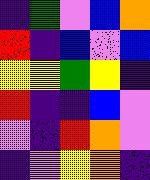[["indigo", "green", "violet", "blue", "orange"], ["red", "indigo", "blue", "violet", "blue"], ["yellow", "yellow", "green", "yellow", "indigo"], ["red", "indigo", "indigo", "blue", "violet"], ["violet", "indigo", "red", "orange", "violet"], ["indigo", "violet", "yellow", "orange", "indigo"]]